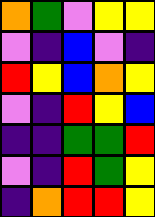[["orange", "green", "violet", "yellow", "yellow"], ["violet", "indigo", "blue", "violet", "indigo"], ["red", "yellow", "blue", "orange", "yellow"], ["violet", "indigo", "red", "yellow", "blue"], ["indigo", "indigo", "green", "green", "red"], ["violet", "indigo", "red", "green", "yellow"], ["indigo", "orange", "red", "red", "yellow"]]